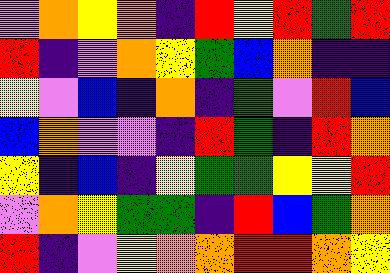[["violet", "orange", "yellow", "orange", "indigo", "red", "yellow", "red", "green", "red"], ["red", "indigo", "violet", "orange", "yellow", "green", "blue", "orange", "indigo", "indigo"], ["yellow", "violet", "blue", "indigo", "orange", "indigo", "green", "violet", "red", "blue"], ["blue", "orange", "violet", "violet", "indigo", "red", "green", "indigo", "red", "orange"], ["yellow", "indigo", "blue", "indigo", "yellow", "green", "green", "yellow", "yellow", "red"], ["violet", "orange", "yellow", "green", "green", "indigo", "red", "blue", "green", "orange"], ["red", "indigo", "violet", "yellow", "orange", "orange", "red", "red", "orange", "yellow"]]